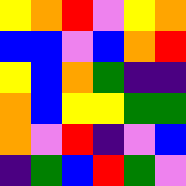[["yellow", "orange", "red", "violet", "yellow", "orange"], ["blue", "blue", "violet", "blue", "orange", "red"], ["yellow", "blue", "orange", "green", "indigo", "indigo"], ["orange", "blue", "yellow", "yellow", "green", "green"], ["orange", "violet", "red", "indigo", "violet", "blue"], ["indigo", "green", "blue", "red", "green", "violet"]]